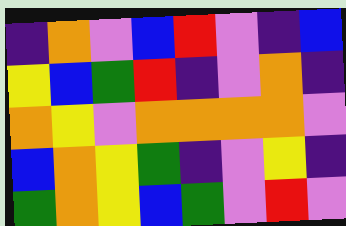[["indigo", "orange", "violet", "blue", "red", "violet", "indigo", "blue"], ["yellow", "blue", "green", "red", "indigo", "violet", "orange", "indigo"], ["orange", "yellow", "violet", "orange", "orange", "orange", "orange", "violet"], ["blue", "orange", "yellow", "green", "indigo", "violet", "yellow", "indigo"], ["green", "orange", "yellow", "blue", "green", "violet", "red", "violet"]]